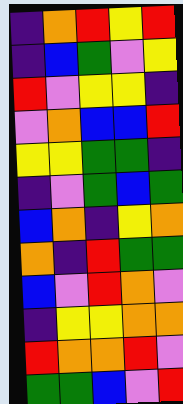[["indigo", "orange", "red", "yellow", "red"], ["indigo", "blue", "green", "violet", "yellow"], ["red", "violet", "yellow", "yellow", "indigo"], ["violet", "orange", "blue", "blue", "red"], ["yellow", "yellow", "green", "green", "indigo"], ["indigo", "violet", "green", "blue", "green"], ["blue", "orange", "indigo", "yellow", "orange"], ["orange", "indigo", "red", "green", "green"], ["blue", "violet", "red", "orange", "violet"], ["indigo", "yellow", "yellow", "orange", "orange"], ["red", "orange", "orange", "red", "violet"], ["green", "green", "blue", "violet", "red"]]